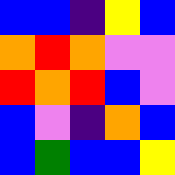[["blue", "blue", "indigo", "yellow", "blue"], ["orange", "red", "orange", "violet", "violet"], ["red", "orange", "red", "blue", "violet"], ["blue", "violet", "indigo", "orange", "blue"], ["blue", "green", "blue", "blue", "yellow"]]